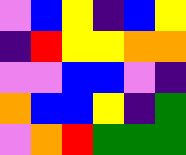[["violet", "blue", "yellow", "indigo", "blue", "yellow"], ["indigo", "red", "yellow", "yellow", "orange", "orange"], ["violet", "violet", "blue", "blue", "violet", "indigo"], ["orange", "blue", "blue", "yellow", "indigo", "green"], ["violet", "orange", "red", "green", "green", "green"]]